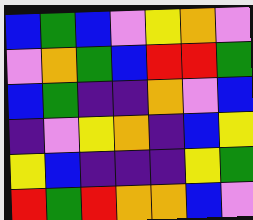[["blue", "green", "blue", "violet", "yellow", "orange", "violet"], ["violet", "orange", "green", "blue", "red", "red", "green"], ["blue", "green", "indigo", "indigo", "orange", "violet", "blue"], ["indigo", "violet", "yellow", "orange", "indigo", "blue", "yellow"], ["yellow", "blue", "indigo", "indigo", "indigo", "yellow", "green"], ["red", "green", "red", "orange", "orange", "blue", "violet"]]